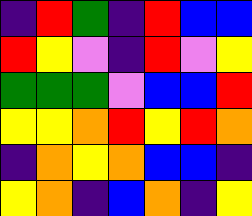[["indigo", "red", "green", "indigo", "red", "blue", "blue"], ["red", "yellow", "violet", "indigo", "red", "violet", "yellow"], ["green", "green", "green", "violet", "blue", "blue", "red"], ["yellow", "yellow", "orange", "red", "yellow", "red", "orange"], ["indigo", "orange", "yellow", "orange", "blue", "blue", "indigo"], ["yellow", "orange", "indigo", "blue", "orange", "indigo", "yellow"]]